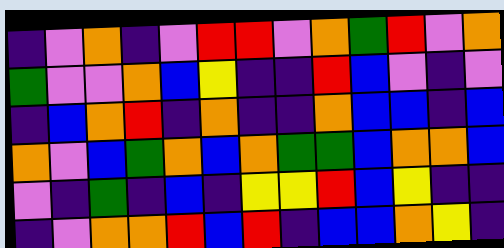[["indigo", "violet", "orange", "indigo", "violet", "red", "red", "violet", "orange", "green", "red", "violet", "orange"], ["green", "violet", "violet", "orange", "blue", "yellow", "indigo", "indigo", "red", "blue", "violet", "indigo", "violet"], ["indigo", "blue", "orange", "red", "indigo", "orange", "indigo", "indigo", "orange", "blue", "blue", "indigo", "blue"], ["orange", "violet", "blue", "green", "orange", "blue", "orange", "green", "green", "blue", "orange", "orange", "blue"], ["violet", "indigo", "green", "indigo", "blue", "indigo", "yellow", "yellow", "red", "blue", "yellow", "indigo", "indigo"], ["indigo", "violet", "orange", "orange", "red", "blue", "red", "indigo", "blue", "blue", "orange", "yellow", "indigo"]]